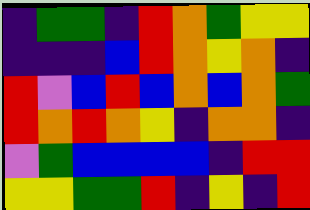[["indigo", "green", "green", "indigo", "red", "orange", "green", "yellow", "yellow"], ["indigo", "indigo", "indigo", "blue", "red", "orange", "yellow", "orange", "indigo"], ["red", "violet", "blue", "red", "blue", "orange", "blue", "orange", "green"], ["red", "orange", "red", "orange", "yellow", "indigo", "orange", "orange", "indigo"], ["violet", "green", "blue", "blue", "blue", "blue", "indigo", "red", "red"], ["yellow", "yellow", "green", "green", "red", "indigo", "yellow", "indigo", "red"]]